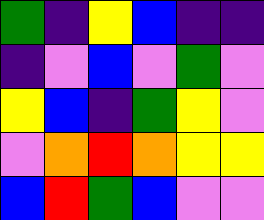[["green", "indigo", "yellow", "blue", "indigo", "indigo"], ["indigo", "violet", "blue", "violet", "green", "violet"], ["yellow", "blue", "indigo", "green", "yellow", "violet"], ["violet", "orange", "red", "orange", "yellow", "yellow"], ["blue", "red", "green", "blue", "violet", "violet"]]